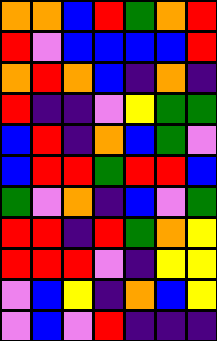[["orange", "orange", "blue", "red", "green", "orange", "red"], ["red", "violet", "blue", "blue", "blue", "blue", "red"], ["orange", "red", "orange", "blue", "indigo", "orange", "indigo"], ["red", "indigo", "indigo", "violet", "yellow", "green", "green"], ["blue", "red", "indigo", "orange", "blue", "green", "violet"], ["blue", "red", "red", "green", "red", "red", "blue"], ["green", "violet", "orange", "indigo", "blue", "violet", "green"], ["red", "red", "indigo", "red", "green", "orange", "yellow"], ["red", "red", "red", "violet", "indigo", "yellow", "yellow"], ["violet", "blue", "yellow", "indigo", "orange", "blue", "yellow"], ["violet", "blue", "violet", "red", "indigo", "indigo", "indigo"]]